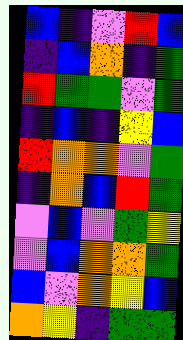[["blue", "indigo", "violet", "red", "blue"], ["indigo", "blue", "orange", "indigo", "green"], ["red", "green", "green", "violet", "green"], ["indigo", "blue", "indigo", "yellow", "blue"], ["red", "orange", "orange", "violet", "green"], ["indigo", "orange", "blue", "red", "green"], ["violet", "blue", "violet", "green", "yellow"], ["violet", "blue", "orange", "orange", "green"], ["blue", "violet", "orange", "yellow", "blue"], ["orange", "yellow", "indigo", "green", "green"]]